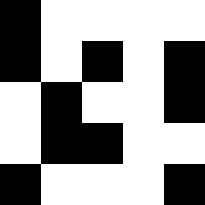[["black", "white", "white", "white", "white"], ["black", "white", "black", "white", "black"], ["white", "black", "white", "white", "black"], ["white", "black", "black", "white", "white"], ["black", "white", "white", "white", "black"]]